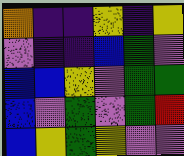[["orange", "indigo", "indigo", "yellow", "indigo", "yellow"], ["violet", "indigo", "indigo", "blue", "green", "violet"], ["blue", "blue", "yellow", "violet", "green", "green"], ["blue", "violet", "green", "violet", "green", "red"], ["blue", "yellow", "green", "yellow", "violet", "violet"]]